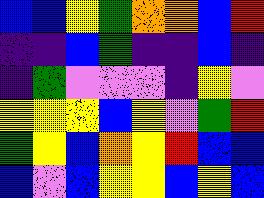[["blue", "blue", "yellow", "green", "orange", "orange", "blue", "red"], ["indigo", "indigo", "blue", "green", "indigo", "indigo", "blue", "indigo"], ["indigo", "green", "violet", "violet", "violet", "indigo", "yellow", "violet"], ["yellow", "yellow", "yellow", "blue", "yellow", "violet", "green", "red"], ["green", "yellow", "blue", "orange", "yellow", "red", "blue", "blue"], ["blue", "violet", "blue", "yellow", "yellow", "blue", "yellow", "blue"]]